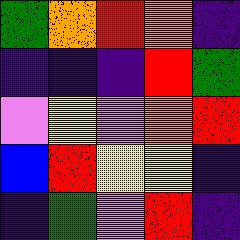[["green", "orange", "red", "orange", "indigo"], ["indigo", "indigo", "indigo", "red", "green"], ["violet", "yellow", "violet", "orange", "red"], ["blue", "red", "yellow", "yellow", "indigo"], ["indigo", "green", "violet", "red", "indigo"]]